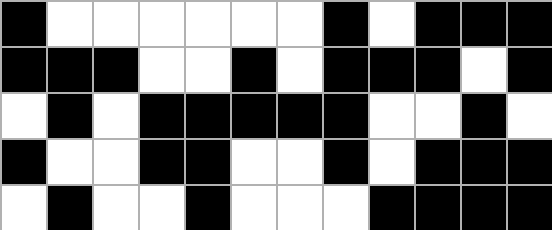[["black", "white", "white", "white", "white", "white", "white", "black", "white", "black", "black", "black"], ["black", "black", "black", "white", "white", "black", "white", "black", "black", "black", "white", "black"], ["white", "black", "white", "black", "black", "black", "black", "black", "white", "white", "black", "white"], ["black", "white", "white", "black", "black", "white", "white", "black", "white", "black", "black", "black"], ["white", "black", "white", "white", "black", "white", "white", "white", "black", "black", "black", "black"]]